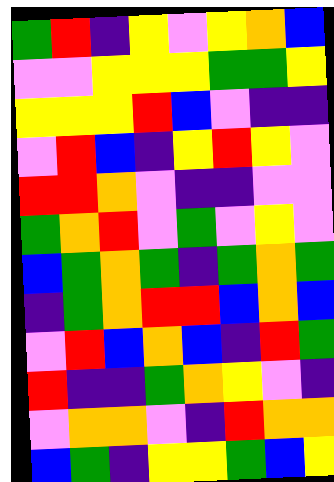[["green", "red", "indigo", "yellow", "violet", "yellow", "orange", "blue"], ["violet", "violet", "yellow", "yellow", "yellow", "green", "green", "yellow"], ["yellow", "yellow", "yellow", "red", "blue", "violet", "indigo", "indigo"], ["violet", "red", "blue", "indigo", "yellow", "red", "yellow", "violet"], ["red", "red", "orange", "violet", "indigo", "indigo", "violet", "violet"], ["green", "orange", "red", "violet", "green", "violet", "yellow", "violet"], ["blue", "green", "orange", "green", "indigo", "green", "orange", "green"], ["indigo", "green", "orange", "red", "red", "blue", "orange", "blue"], ["violet", "red", "blue", "orange", "blue", "indigo", "red", "green"], ["red", "indigo", "indigo", "green", "orange", "yellow", "violet", "indigo"], ["violet", "orange", "orange", "violet", "indigo", "red", "orange", "orange"], ["blue", "green", "indigo", "yellow", "yellow", "green", "blue", "yellow"]]